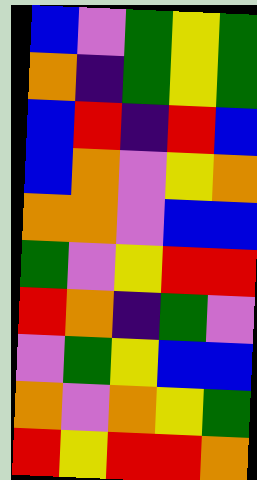[["blue", "violet", "green", "yellow", "green"], ["orange", "indigo", "green", "yellow", "green"], ["blue", "red", "indigo", "red", "blue"], ["blue", "orange", "violet", "yellow", "orange"], ["orange", "orange", "violet", "blue", "blue"], ["green", "violet", "yellow", "red", "red"], ["red", "orange", "indigo", "green", "violet"], ["violet", "green", "yellow", "blue", "blue"], ["orange", "violet", "orange", "yellow", "green"], ["red", "yellow", "red", "red", "orange"]]